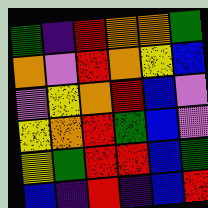[["green", "indigo", "red", "orange", "orange", "green"], ["orange", "violet", "red", "orange", "yellow", "blue"], ["violet", "yellow", "orange", "red", "blue", "violet"], ["yellow", "orange", "red", "green", "blue", "violet"], ["yellow", "green", "red", "red", "blue", "green"], ["blue", "indigo", "red", "indigo", "blue", "red"]]